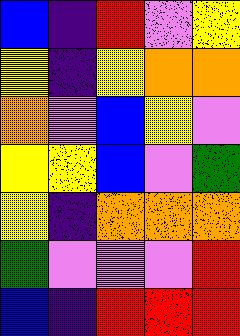[["blue", "indigo", "red", "violet", "yellow"], ["yellow", "indigo", "yellow", "orange", "orange"], ["orange", "violet", "blue", "yellow", "violet"], ["yellow", "yellow", "blue", "violet", "green"], ["yellow", "indigo", "orange", "orange", "orange"], ["green", "violet", "violet", "violet", "red"], ["blue", "indigo", "red", "red", "red"]]